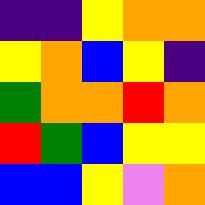[["indigo", "indigo", "yellow", "orange", "orange"], ["yellow", "orange", "blue", "yellow", "indigo"], ["green", "orange", "orange", "red", "orange"], ["red", "green", "blue", "yellow", "yellow"], ["blue", "blue", "yellow", "violet", "orange"]]